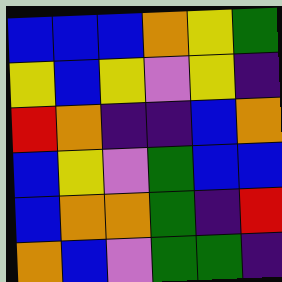[["blue", "blue", "blue", "orange", "yellow", "green"], ["yellow", "blue", "yellow", "violet", "yellow", "indigo"], ["red", "orange", "indigo", "indigo", "blue", "orange"], ["blue", "yellow", "violet", "green", "blue", "blue"], ["blue", "orange", "orange", "green", "indigo", "red"], ["orange", "blue", "violet", "green", "green", "indigo"]]